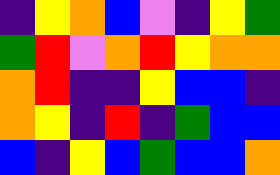[["indigo", "yellow", "orange", "blue", "violet", "indigo", "yellow", "green"], ["green", "red", "violet", "orange", "red", "yellow", "orange", "orange"], ["orange", "red", "indigo", "indigo", "yellow", "blue", "blue", "indigo"], ["orange", "yellow", "indigo", "red", "indigo", "green", "blue", "blue"], ["blue", "indigo", "yellow", "blue", "green", "blue", "blue", "orange"]]